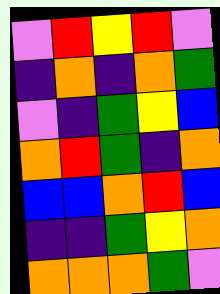[["violet", "red", "yellow", "red", "violet"], ["indigo", "orange", "indigo", "orange", "green"], ["violet", "indigo", "green", "yellow", "blue"], ["orange", "red", "green", "indigo", "orange"], ["blue", "blue", "orange", "red", "blue"], ["indigo", "indigo", "green", "yellow", "orange"], ["orange", "orange", "orange", "green", "violet"]]